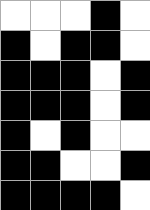[["white", "white", "white", "black", "white"], ["black", "white", "black", "black", "white"], ["black", "black", "black", "white", "black"], ["black", "black", "black", "white", "black"], ["black", "white", "black", "white", "white"], ["black", "black", "white", "white", "black"], ["black", "black", "black", "black", "white"]]